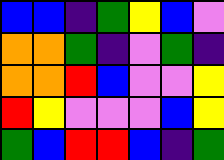[["blue", "blue", "indigo", "green", "yellow", "blue", "violet"], ["orange", "orange", "green", "indigo", "violet", "green", "indigo"], ["orange", "orange", "red", "blue", "violet", "violet", "yellow"], ["red", "yellow", "violet", "violet", "violet", "blue", "yellow"], ["green", "blue", "red", "red", "blue", "indigo", "green"]]